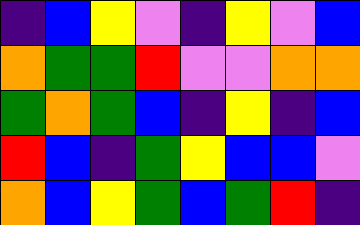[["indigo", "blue", "yellow", "violet", "indigo", "yellow", "violet", "blue"], ["orange", "green", "green", "red", "violet", "violet", "orange", "orange"], ["green", "orange", "green", "blue", "indigo", "yellow", "indigo", "blue"], ["red", "blue", "indigo", "green", "yellow", "blue", "blue", "violet"], ["orange", "blue", "yellow", "green", "blue", "green", "red", "indigo"]]